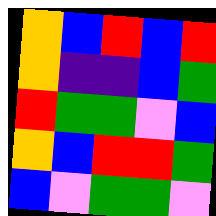[["orange", "blue", "red", "blue", "red"], ["orange", "indigo", "indigo", "blue", "green"], ["red", "green", "green", "violet", "blue"], ["orange", "blue", "red", "red", "green"], ["blue", "violet", "green", "green", "violet"]]